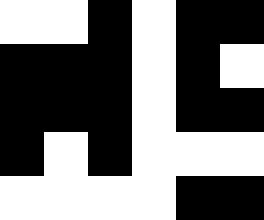[["white", "white", "black", "white", "black", "black"], ["black", "black", "black", "white", "black", "white"], ["black", "black", "black", "white", "black", "black"], ["black", "white", "black", "white", "white", "white"], ["white", "white", "white", "white", "black", "black"]]